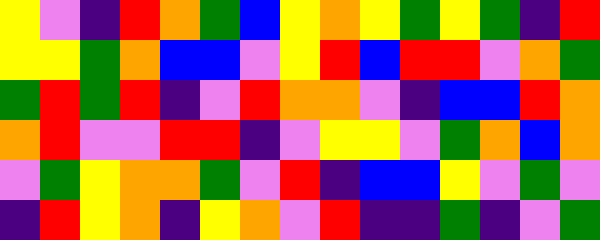[["yellow", "violet", "indigo", "red", "orange", "green", "blue", "yellow", "orange", "yellow", "green", "yellow", "green", "indigo", "red"], ["yellow", "yellow", "green", "orange", "blue", "blue", "violet", "yellow", "red", "blue", "red", "red", "violet", "orange", "green"], ["green", "red", "green", "red", "indigo", "violet", "red", "orange", "orange", "violet", "indigo", "blue", "blue", "red", "orange"], ["orange", "red", "violet", "violet", "red", "red", "indigo", "violet", "yellow", "yellow", "violet", "green", "orange", "blue", "orange"], ["violet", "green", "yellow", "orange", "orange", "green", "violet", "red", "indigo", "blue", "blue", "yellow", "violet", "green", "violet"], ["indigo", "red", "yellow", "orange", "indigo", "yellow", "orange", "violet", "red", "indigo", "indigo", "green", "indigo", "violet", "green"]]